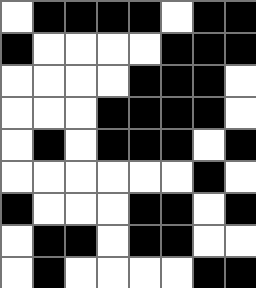[["white", "black", "black", "black", "black", "white", "black", "black"], ["black", "white", "white", "white", "white", "black", "black", "black"], ["white", "white", "white", "white", "black", "black", "black", "white"], ["white", "white", "white", "black", "black", "black", "black", "white"], ["white", "black", "white", "black", "black", "black", "white", "black"], ["white", "white", "white", "white", "white", "white", "black", "white"], ["black", "white", "white", "white", "black", "black", "white", "black"], ["white", "black", "black", "white", "black", "black", "white", "white"], ["white", "black", "white", "white", "white", "white", "black", "black"]]